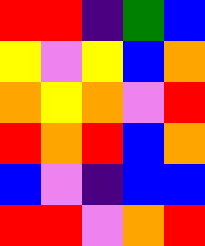[["red", "red", "indigo", "green", "blue"], ["yellow", "violet", "yellow", "blue", "orange"], ["orange", "yellow", "orange", "violet", "red"], ["red", "orange", "red", "blue", "orange"], ["blue", "violet", "indigo", "blue", "blue"], ["red", "red", "violet", "orange", "red"]]